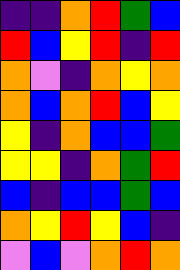[["indigo", "indigo", "orange", "red", "green", "blue"], ["red", "blue", "yellow", "red", "indigo", "red"], ["orange", "violet", "indigo", "orange", "yellow", "orange"], ["orange", "blue", "orange", "red", "blue", "yellow"], ["yellow", "indigo", "orange", "blue", "blue", "green"], ["yellow", "yellow", "indigo", "orange", "green", "red"], ["blue", "indigo", "blue", "blue", "green", "blue"], ["orange", "yellow", "red", "yellow", "blue", "indigo"], ["violet", "blue", "violet", "orange", "red", "orange"]]